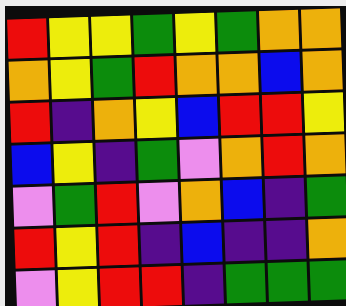[["red", "yellow", "yellow", "green", "yellow", "green", "orange", "orange"], ["orange", "yellow", "green", "red", "orange", "orange", "blue", "orange"], ["red", "indigo", "orange", "yellow", "blue", "red", "red", "yellow"], ["blue", "yellow", "indigo", "green", "violet", "orange", "red", "orange"], ["violet", "green", "red", "violet", "orange", "blue", "indigo", "green"], ["red", "yellow", "red", "indigo", "blue", "indigo", "indigo", "orange"], ["violet", "yellow", "red", "red", "indigo", "green", "green", "green"]]